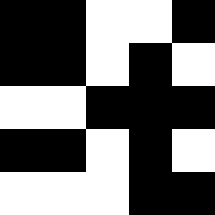[["black", "black", "white", "white", "black"], ["black", "black", "white", "black", "white"], ["white", "white", "black", "black", "black"], ["black", "black", "white", "black", "white"], ["white", "white", "white", "black", "black"]]